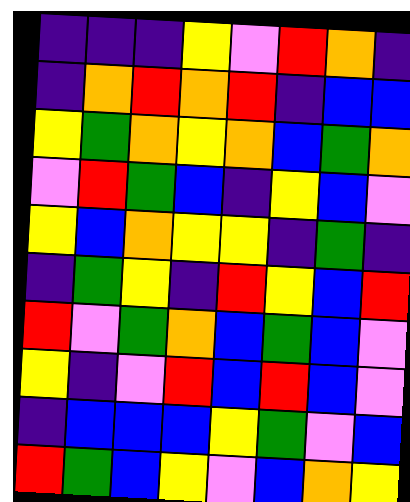[["indigo", "indigo", "indigo", "yellow", "violet", "red", "orange", "indigo"], ["indigo", "orange", "red", "orange", "red", "indigo", "blue", "blue"], ["yellow", "green", "orange", "yellow", "orange", "blue", "green", "orange"], ["violet", "red", "green", "blue", "indigo", "yellow", "blue", "violet"], ["yellow", "blue", "orange", "yellow", "yellow", "indigo", "green", "indigo"], ["indigo", "green", "yellow", "indigo", "red", "yellow", "blue", "red"], ["red", "violet", "green", "orange", "blue", "green", "blue", "violet"], ["yellow", "indigo", "violet", "red", "blue", "red", "blue", "violet"], ["indigo", "blue", "blue", "blue", "yellow", "green", "violet", "blue"], ["red", "green", "blue", "yellow", "violet", "blue", "orange", "yellow"]]